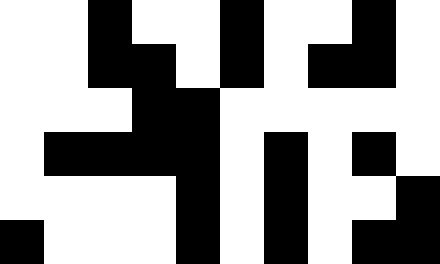[["white", "white", "black", "white", "white", "black", "white", "white", "black", "white"], ["white", "white", "black", "black", "white", "black", "white", "black", "black", "white"], ["white", "white", "white", "black", "black", "white", "white", "white", "white", "white"], ["white", "black", "black", "black", "black", "white", "black", "white", "black", "white"], ["white", "white", "white", "white", "black", "white", "black", "white", "white", "black"], ["black", "white", "white", "white", "black", "white", "black", "white", "black", "black"]]